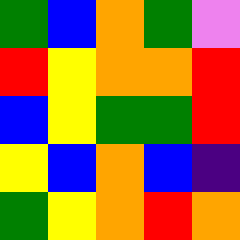[["green", "blue", "orange", "green", "violet"], ["red", "yellow", "orange", "orange", "red"], ["blue", "yellow", "green", "green", "red"], ["yellow", "blue", "orange", "blue", "indigo"], ["green", "yellow", "orange", "red", "orange"]]